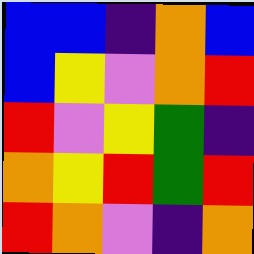[["blue", "blue", "indigo", "orange", "blue"], ["blue", "yellow", "violet", "orange", "red"], ["red", "violet", "yellow", "green", "indigo"], ["orange", "yellow", "red", "green", "red"], ["red", "orange", "violet", "indigo", "orange"]]